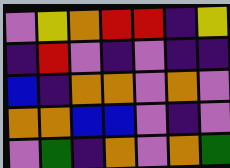[["violet", "yellow", "orange", "red", "red", "indigo", "yellow"], ["indigo", "red", "violet", "indigo", "violet", "indigo", "indigo"], ["blue", "indigo", "orange", "orange", "violet", "orange", "violet"], ["orange", "orange", "blue", "blue", "violet", "indigo", "violet"], ["violet", "green", "indigo", "orange", "violet", "orange", "green"]]